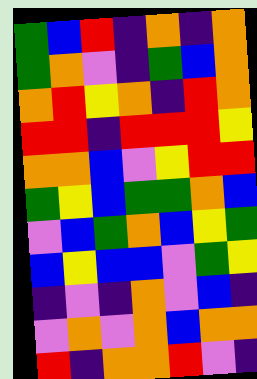[["green", "blue", "red", "indigo", "orange", "indigo", "orange"], ["green", "orange", "violet", "indigo", "green", "blue", "orange"], ["orange", "red", "yellow", "orange", "indigo", "red", "orange"], ["red", "red", "indigo", "red", "red", "red", "yellow"], ["orange", "orange", "blue", "violet", "yellow", "red", "red"], ["green", "yellow", "blue", "green", "green", "orange", "blue"], ["violet", "blue", "green", "orange", "blue", "yellow", "green"], ["blue", "yellow", "blue", "blue", "violet", "green", "yellow"], ["indigo", "violet", "indigo", "orange", "violet", "blue", "indigo"], ["violet", "orange", "violet", "orange", "blue", "orange", "orange"], ["red", "indigo", "orange", "orange", "red", "violet", "indigo"]]